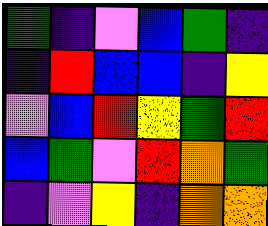[["green", "indigo", "violet", "blue", "green", "indigo"], ["indigo", "red", "blue", "blue", "indigo", "yellow"], ["violet", "blue", "red", "yellow", "green", "red"], ["blue", "green", "violet", "red", "orange", "green"], ["indigo", "violet", "yellow", "indigo", "orange", "orange"]]